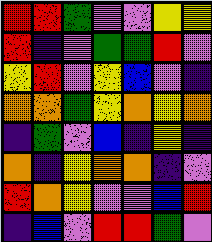[["red", "red", "green", "violet", "violet", "yellow", "yellow"], ["red", "indigo", "violet", "green", "green", "red", "violet"], ["yellow", "red", "violet", "yellow", "blue", "violet", "indigo"], ["orange", "orange", "green", "yellow", "orange", "yellow", "orange"], ["indigo", "green", "violet", "blue", "indigo", "yellow", "indigo"], ["orange", "indigo", "yellow", "orange", "orange", "indigo", "violet"], ["red", "orange", "yellow", "violet", "violet", "blue", "red"], ["indigo", "blue", "violet", "red", "red", "green", "violet"]]